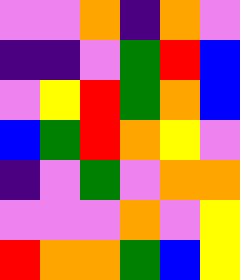[["violet", "violet", "orange", "indigo", "orange", "violet"], ["indigo", "indigo", "violet", "green", "red", "blue"], ["violet", "yellow", "red", "green", "orange", "blue"], ["blue", "green", "red", "orange", "yellow", "violet"], ["indigo", "violet", "green", "violet", "orange", "orange"], ["violet", "violet", "violet", "orange", "violet", "yellow"], ["red", "orange", "orange", "green", "blue", "yellow"]]